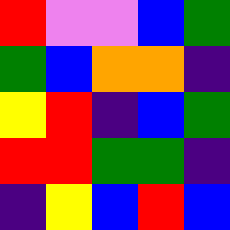[["red", "violet", "violet", "blue", "green"], ["green", "blue", "orange", "orange", "indigo"], ["yellow", "red", "indigo", "blue", "green"], ["red", "red", "green", "green", "indigo"], ["indigo", "yellow", "blue", "red", "blue"]]